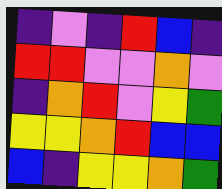[["indigo", "violet", "indigo", "red", "blue", "indigo"], ["red", "red", "violet", "violet", "orange", "violet"], ["indigo", "orange", "red", "violet", "yellow", "green"], ["yellow", "yellow", "orange", "red", "blue", "blue"], ["blue", "indigo", "yellow", "yellow", "orange", "green"]]